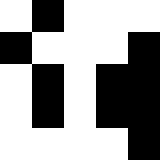[["white", "black", "white", "white", "white"], ["black", "white", "white", "white", "black"], ["white", "black", "white", "black", "black"], ["white", "black", "white", "black", "black"], ["white", "white", "white", "white", "black"]]